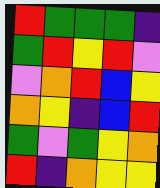[["red", "green", "green", "green", "indigo"], ["green", "red", "yellow", "red", "violet"], ["violet", "orange", "red", "blue", "yellow"], ["orange", "yellow", "indigo", "blue", "red"], ["green", "violet", "green", "yellow", "orange"], ["red", "indigo", "orange", "yellow", "yellow"]]